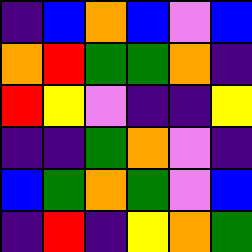[["indigo", "blue", "orange", "blue", "violet", "blue"], ["orange", "red", "green", "green", "orange", "indigo"], ["red", "yellow", "violet", "indigo", "indigo", "yellow"], ["indigo", "indigo", "green", "orange", "violet", "indigo"], ["blue", "green", "orange", "green", "violet", "blue"], ["indigo", "red", "indigo", "yellow", "orange", "green"]]